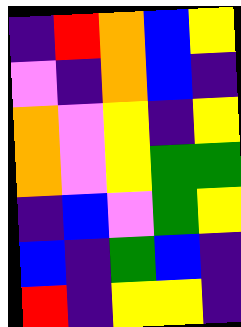[["indigo", "red", "orange", "blue", "yellow"], ["violet", "indigo", "orange", "blue", "indigo"], ["orange", "violet", "yellow", "indigo", "yellow"], ["orange", "violet", "yellow", "green", "green"], ["indigo", "blue", "violet", "green", "yellow"], ["blue", "indigo", "green", "blue", "indigo"], ["red", "indigo", "yellow", "yellow", "indigo"]]